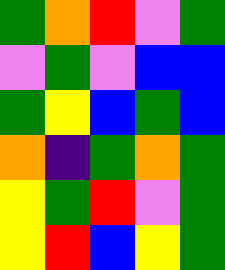[["green", "orange", "red", "violet", "green"], ["violet", "green", "violet", "blue", "blue"], ["green", "yellow", "blue", "green", "blue"], ["orange", "indigo", "green", "orange", "green"], ["yellow", "green", "red", "violet", "green"], ["yellow", "red", "blue", "yellow", "green"]]